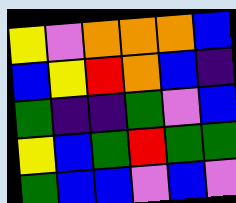[["yellow", "violet", "orange", "orange", "orange", "blue"], ["blue", "yellow", "red", "orange", "blue", "indigo"], ["green", "indigo", "indigo", "green", "violet", "blue"], ["yellow", "blue", "green", "red", "green", "green"], ["green", "blue", "blue", "violet", "blue", "violet"]]